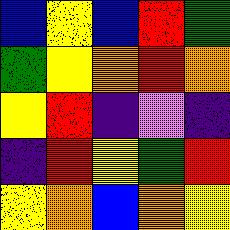[["blue", "yellow", "blue", "red", "green"], ["green", "yellow", "orange", "red", "orange"], ["yellow", "red", "indigo", "violet", "indigo"], ["indigo", "red", "yellow", "green", "red"], ["yellow", "orange", "blue", "orange", "yellow"]]